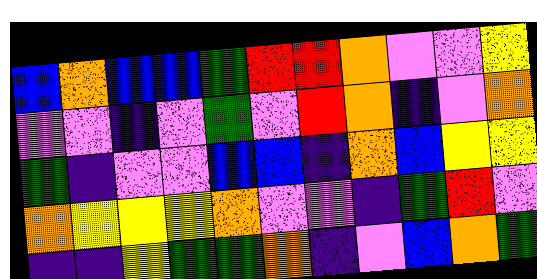[["blue", "orange", "blue", "blue", "green", "red", "red", "orange", "violet", "violet", "yellow"], ["violet", "violet", "indigo", "violet", "green", "violet", "red", "orange", "indigo", "violet", "orange"], ["green", "indigo", "violet", "violet", "blue", "blue", "indigo", "orange", "blue", "yellow", "yellow"], ["orange", "yellow", "yellow", "yellow", "orange", "violet", "violet", "indigo", "green", "red", "violet"], ["indigo", "indigo", "yellow", "green", "green", "orange", "indigo", "violet", "blue", "orange", "green"]]